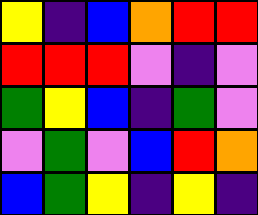[["yellow", "indigo", "blue", "orange", "red", "red"], ["red", "red", "red", "violet", "indigo", "violet"], ["green", "yellow", "blue", "indigo", "green", "violet"], ["violet", "green", "violet", "blue", "red", "orange"], ["blue", "green", "yellow", "indigo", "yellow", "indigo"]]